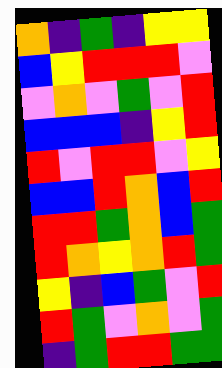[["orange", "indigo", "green", "indigo", "yellow", "yellow"], ["blue", "yellow", "red", "red", "red", "violet"], ["violet", "orange", "violet", "green", "violet", "red"], ["blue", "blue", "blue", "indigo", "yellow", "red"], ["red", "violet", "red", "red", "violet", "yellow"], ["blue", "blue", "red", "orange", "blue", "red"], ["red", "red", "green", "orange", "blue", "green"], ["red", "orange", "yellow", "orange", "red", "green"], ["yellow", "indigo", "blue", "green", "violet", "red"], ["red", "green", "violet", "orange", "violet", "green"], ["indigo", "green", "red", "red", "green", "green"]]